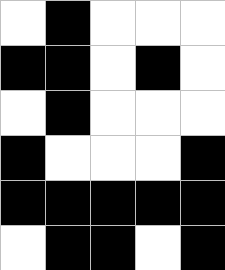[["white", "black", "white", "white", "white"], ["black", "black", "white", "black", "white"], ["white", "black", "white", "white", "white"], ["black", "white", "white", "white", "black"], ["black", "black", "black", "black", "black"], ["white", "black", "black", "white", "black"]]